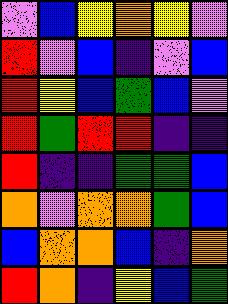[["violet", "blue", "yellow", "orange", "yellow", "violet"], ["red", "violet", "blue", "indigo", "violet", "blue"], ["red", "yellow", "blue", "green", "blue", "violet"], ["red", "green", "red", "red", "indigo", "indigo"], ["red", "indigo", "indigo", "green", "green", "blue"], ["orange", "violet", "orange", "orange", "green", "blue"], ["blue", "orange", "orange", "blue", "indigo", "orange"], ["red", "orange", "indigo", "yellow", "blue", "green"]]